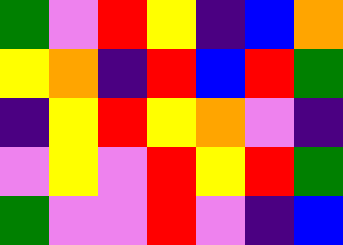[["green", "violet", "red", "yellow", "indigo", "blue", "orange"], ["yellow", "orange", "indigo", "red", "blue", "red", "green"], ["indigo", "yellow", "red", "yellow", "orange", "violet", "indigo"], ["violet", "yellow", "violet", "red", "yellow", "red", "green"], ["green", "violet", "violet", "red", "violet", "indigo", "blue"]]